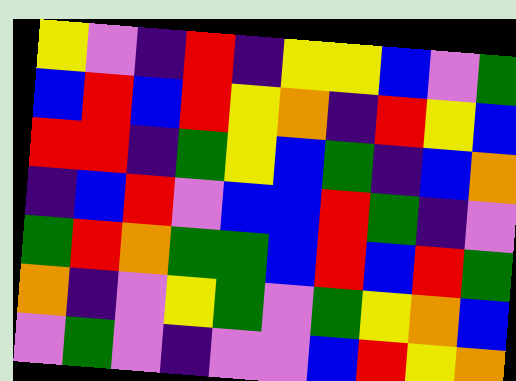[["yellow", "violet", "indigo", "red", "indigo", "yellow", "yellow", "blue", "violet", "green"], ["blue", "red", "blue", "red", "yellow", "orange", "indigo", "red", "yellow", "blue"], ["red", "red", "indigo", "green", "yellow", "blue", "green", "indigo", "blue", "orange"], ["indigo", "blue", "red", "violet", "blue", "blue", "red", "green", "indigo", "violet"], ["green", "red", "orange", "green", "green", "blue", "red", "blue", "red", "green"], ["orange", "indigo", "violet", "yellow", "green", "violet", "green", "yellow", "orange", "blue"], ["violet", "green", "violet", "indigo", "violet", "violet", "blue", "red", "yellow", "orange"]]